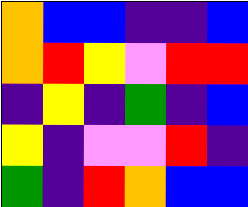[["orange", "blue", "blue", "indigo", "indigo", "blue"], ["orange", "red", "yellow", "violet", "red", "red"], ["indigo", "yellow", "indigo", "green", "indigo", "blue"], ["yellow", "indigo", "violet", "violet", "red", "indigo"], ["green", "indigo", "red", "orange", "blue", "blue"]]